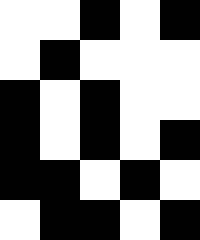[["white", "white", "black", "white", "black"], ["white", "black", "white", "white", "white"], ["black", "white", "black", "white", "white"], ["black", "white", "black", "white", "black"], ["black", "black", "white", "black", "white"], ["white", "black", "black", "white", "black"]]